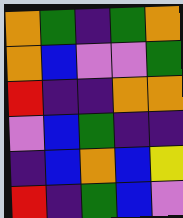[["orange", "green", "indigo", "green", "orange"], ["orange", "blue", "violet", "violet", "green"], ["red", "indigo", "indigo", "orange", "orange"], ["violet", "blue", "green", "indigo", "indigo"], ["indigo", "blue", "orange", "blue", "yellow"], ["red", "indigo", "green", "blue", "violet"]]